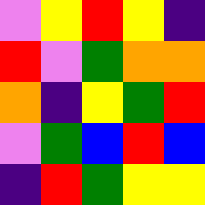[["violet", "yellow", "red", "yellow", "indigo"], ["red", "violet", "green", "orange", "orange"], ["orange", "indigo", "yellow", "green", "red"], ["violet", "green", "blue", "red", "blue"], ["indigo", "red", "green", "yellow", "yellow"]]